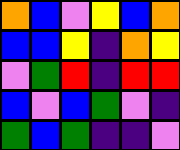[["orange", "blue", "violet", "yellow", "blue", "orange"], ["blue", "blue", "yellow", "indigo", "orange", "yellow"], ["violet", "green", "red", "indigo", "red", "red"], ["blue", "violet", "blue", "green", "violet", "indigo"], ["green", "blue", "green", "indigo", "indigo", "violet"]]